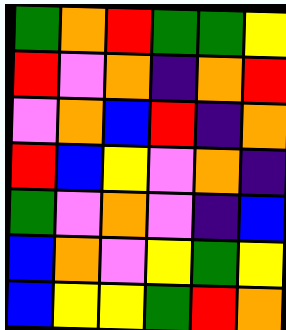[["green", "orange", "red", "green", "green", "yellow"], ["red", "violet", "orange", "indigo", "orange", "red"], ["violet", "orange", "blue", "red", "indigo", "orange"], ["red", "blue", "yellow", "violet", "orange", "indigo"], ["green", "violet", "orange", "violet", "indigo", "blue"], ["blue", "orange", "violet", "yellow", "green", "yellow"], ["blue", "yellow", "yellow", "green", "red", "orange"]]